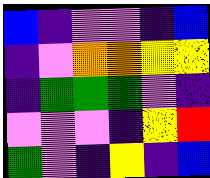[["blue", "indigo", "violet", "violet", "indigo", "blue"], ["indigo", "violet", "orange", "orange", "yellow", "yellow"], ["indigo", "green", "green", "green", "violet", "indigo"], ["violet", "violet", "violet", "indigo", "yellow", "red"], ["green", "violet", "indigo", "yellow", "indigo", "blue"]]